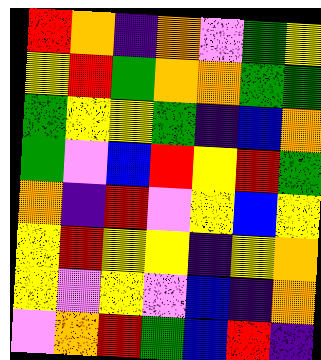[["red", "orange", "indigo", "orange", "violet", "green", "yellow"], ["yellow", "red", "green", "orange", "orange", "green", "green"], ["green", "yellow", "yellow", "green", "indigo", "blue", "orange"], ["green", "violet", "blue", "red", "yellow", "red", "green"], ["orange", "indigo", "red", "violet", "yellow", "blue", "yellow"], ["yellow", "red", "yellow", "yellow", "indigo", "yellow", "orange"], ["yellow", "violet", "yellow", "violet", "blue", "indigo", "orange"], ["violet", "orange", "red", "green", "blue", "red", "indigo"]]